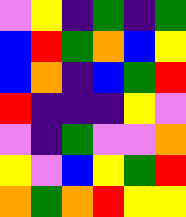[["violet", "yellow", "indigo", "green", "indigo", "green"], ["blue", "red", "green", "orange", "blue", "yellow"], ["blue", "orange", "indigo", "blue", "green", "red"], ["red", "indigo", "indigo", "indigo", "yellow", "violet"], ["violet", "indigo", "green", "violet", "violet", "orange"], ["yellow", "violet", "blue", "yellow", "green", "red"], ["orange", "green", "orange", "red", "yellow", "yellow"]]